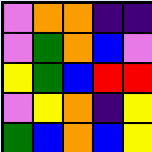[["violet", "orange", "orange", "indigo", "indigo"], ["violet", "green", "orange", "blue", "violet"], ["yellow", "green", "blue", "red", "red"], ["violet", "yellow", "orange", "indigo", "yellow"], ["green", "blue", "orange", "blue", "yellow"]]